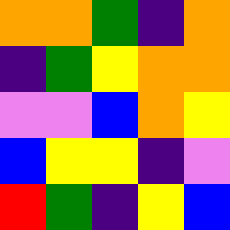[["orange", "orange", "green", "indigo", "orange"], ["indigo", "green", "yellow", "orange", "orange"], ["violet", "violet", "blue", "orange", "yellow"], ["blue", "yellow", "yellow", "indigo", "violet"], ["red", "green", "indigo", "yellow", "blue"]]